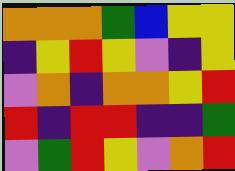[["orange", "orange", "orange", "green", "blue", "yellow", "yellow"], ["indigo", "yellow", "red", "yellow", "violet", "indigo", "yellow"], ["violet", "orange", "indigo", "orange", "orange", "yellow", "red"], ["red", "indigo", "red", "red", "indigo", "indigo", "green"], ["violet", "green", "red", "yellow", "violet", "orange", "red"]]